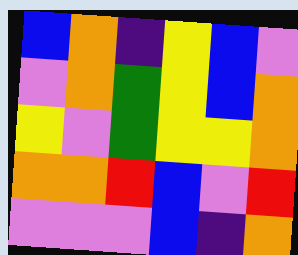[["blue", "orange", "indigo", "yellow", "blue", "violet"], ["violet", "orange", "green", "yellow", "blue", "orange"], ["yellow", "violet", "green", "yellow", "yellow", "orange"], ["orange", "orange", "red", "blue", "violet", "red"], ["violet", "violet", "violet", "blue", "indigo", "orange"]]